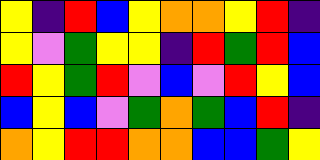[["yellow", "indigo", "red", "blue", "yellow", "orange", "orange", "yellow", "red", "indigo"], ["yellow", "violet", "green", "yellow", "yellow", "indigo", "red", "green", "red", "blue"], ["red", "yellow", "green", "red", "violet", "blue", "violet", "red", "yellow", "blue"], ["blue", "yellow", "blue", "violet", "green", "orange", "green", "blue", "red", "indigo"], ["orange", "yellow", "red", "red", "orange", "orange", "blue", "blue", "green", "yellow"]]